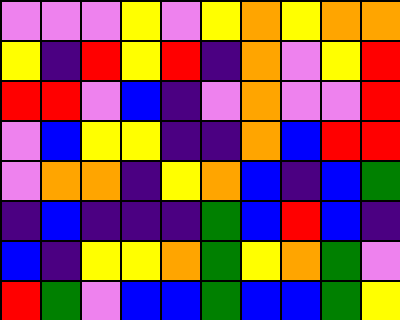[["violet", "violet", "violet", "yellow", "violet", "yellow", "orange", "yellow", "orange", "orange"], ["yellow", "indigo", "red", "yellow", "red", "indigo", "orange", "violet", "yellow", "red"], ["red", "red", "violet", "blue", "indigo", "violet", "orange", "violet", "violet", "red"], ["violet", "blue", "yellow", "yellow", "indigo", "indigo", "orange", "blue", "red", "red"], ["violet", "orange", "orange", "indigo", "yellow", "orange", "blue", "indigo", "blue", "green"], ["indigo", "blue", "indigo", "indigo", "indigo", "green", "blue", "red", "blue", "indigo"], ["blue", "indigo", "yellow", "yellow", "orange", "green", "yellow", "orange", "green", "violet"], ["red", "green", "violet", "blue", "blue", "green", "blue", "blue", "green", "yellow"]]